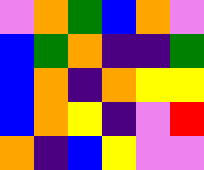[["violet", "orange", "green", "blue", "orange", "violet"], ["blue", "green", "orange", "indigo", "indigo", "green"], ["blue", "orange", "indigo", "orange", "yellow", "yellow"], ["blue", "orange", "yellow", "indigo", "violet", "red"], ["orange", "indigo", "blue", "yellow", "violet", "violet"]]